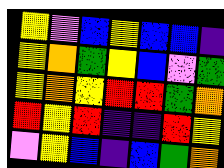[["yellow", "violet", "blue", "yellow", "blue", "blue", "indigo"], ["yellow", "orange", "green", "yellow", "blue", "violet", "green"], ["yellow", "orange", "yellow", "red", "red", "green", "orange"], ["red", "yellow", "red", "indigo", "indigo", "red", "yellow"], ["violet", "yellow", "blue", "indigo", "blue", "green", "orange"]]